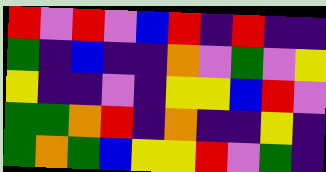[["red", "violet", "red", "violet", "blue", "red", "indigo", "red", "indigo", "indigo"], ["green", "indigo", "blue", "indigo", "indigo", "orange", "violet", "green", "violet", "yellow"], ["yellow", "indigo", "indigo", "violet", "indigo", "yellow", "yellow", "blue", "red", "violet"], ["green", "green", "orange", "red", "indigo", "orange", "indigo", "indigo", "yellow", "indigo"], ["green", "orange", "green", "blue", "yellow", "yellow", "red", "violet", "green", "indigo"]]